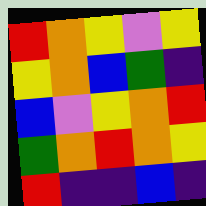[["red", "orange", "yellow", "violet", "yellow"], ["yellow", "orange", "blue", "green", "indigo"], ["blue", "violet", "yellow", "orange", "red"], ["green", "orange", "red", "orange", "yellow"], ["red", "indigo", "indigo", "blue", "indigo"]]